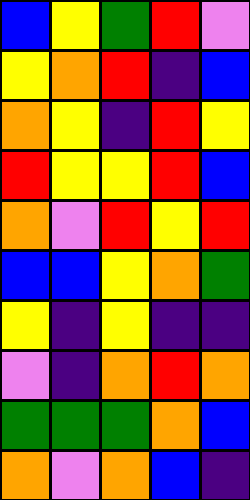[["blue", "yellow", "green", "red", "violet"], ["yellow", "orange", "red", "indigo", "blue"], ["orange", "yellow", "indigo", "red", "yellow"], ["red", "yellow", "yellow", "red", "blue"], ["orange", "violet", "red", "yellow", "red"], ["blue", "blue", "yellow", "orange", "green"], ["yellow", "indigo", "yellow", "indigo", "indigo"], ["violet", "indigo", "orange", "red", "orange"], ["green", "green", "green", "orange", "blue"], ["orange", "violet", "orange", "blue", "indigo"]]